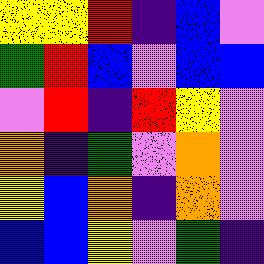[["yellow", "yellow", "red", "indigo", "blue", "violet"], ["green", "red", "blue", "violet", "blue", "blue"], ["violet", "red", "indigo", "red", "yellow", "violet"], ["orange", "indigo", "green", "violet", "orange", "violet"], ["yellow", "blue", "orange", "indigo", "orange", "violet"], ["blue", "blue", "yellow", "violet", "green", "indigo"]]